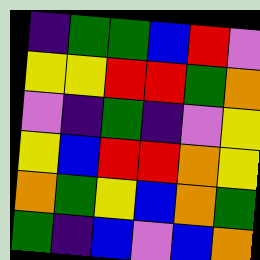[["indigo", "green", "green", "blue", "red", "violet"], ["yellow", "yellow", "red", "red", "green", "orange"], ["violet", "indigo", "green", "indigo", "violet", "yellow"], ["yellow", "blue", "red", "red", "orange", "yellow"], ["orange", "green", "yellow", "blue", "orange", "green"], ["green", "indigo", "blue", "violet", "blue", "orange"]]